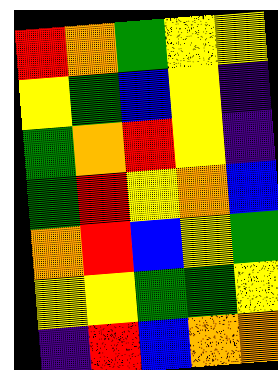[["red", "orange", "green", "yellow", "yellow"], ["yellow", "green", "blue", "yellow", "indigo"], ["green", "orange", "red", "yellow", "indigo"], ["green", "red", "yellow", "orange", "blue"], ["orange", "red", "blue", "yellow", "green"], ["yellow", "yellow", "green", "green", "yellow"], ["indigo", "red", "blue", "orange", "orange"]]